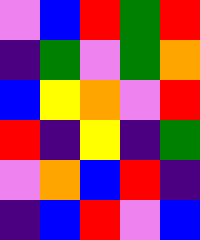[["violet", "blue", "red", "green", "red"], ["indigo", "green", "violet", "green", "orange"], ["blue", "yellow", "orange", "violet", "red"], ["red", "indigo", "yellow", "indigo", "green"], ["violet", "orange", "blue", "red", "indigo"], ["indigo", "blue", "red", "violet", "blue"]]